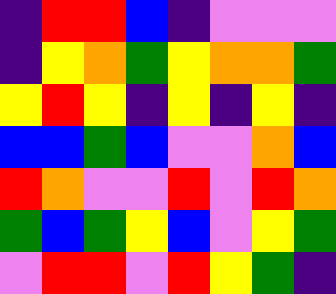[["indigo", "red", "red", "blue", "indigo", "violet", "violet", "violet"], ["indigo", "yellow", "orange", "green", "yellow", "orange", "orange", "green"], ["yellow", "red", "yellow", "indigo", "yellow", "indigo", "yellow", "indigo"], ["blue", "blue", "green", "blue", "violet", "violet", "orange", "blue"], ["red", "orange", "violet", "violet", "red", "violet", "red", "orange"], ["green", "blue", "green", "yellow", "blue", "violet", "yellow", "green"], ["violet", "red", "red", "violet", "red", "yellow", "green", "indigo"]]